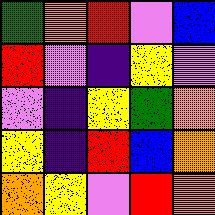[["green", "orange", "red", "violet", "blue"], ["red", "violet", "indigo", "yellow", "violet"], ["violet", "indigo", "yellow", "green", "orange"], ["yellow", "indigo", "red", "blue", "orange"], ["orange", "yellow", "violet", "red", "orange"]]